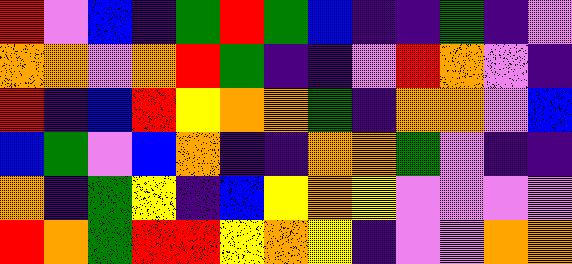[["red", "violet", "blue", "indigo", "green", "red", "green", "blue", "indigo", "indigo", "green", "indigo", "violet"], ["orange", "orange", "violet", "orange", "red", "green", "indigo", "indigo", "violet", "red", "orange", "violet", "indigo"], ["red", "indigo", "blue", "red", "yellow", "orange", "orange", "green", "indigo", "orange", "orange", "violet", "blue"], ["blue", "green", "violet", "blue", "orange", "indigo", "indigo", "orange", "orange", "green", "violet", "indigo", "indigo"], ["orange", "indigo", "green", "yellow", "indigo", "blue", "yellow", "orange", "yellow", "violet", "violet", "violet", "violet"], ["red", "orange", "green", "red", "red", "yellow", "orange", "yellow", "indigo", "violet", "violet", "orange", "orange"]]